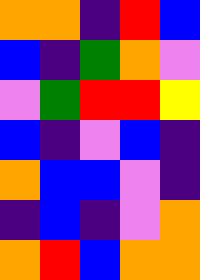[["orange", "orange", "indigo", "red", "blue"], ["blue", "indigo", "green", "orange", "violet"], ["violet", "green", "red", "red", "yellow"], ["blue", "indigo", "violet", "blue", "indigo"], ["orange", "blue", "blue", "violet", "indigo"], ["indigo", "blue", "indigo", "violet", "orange"], ["orange", "red", "blue", "orange", "orange"]]